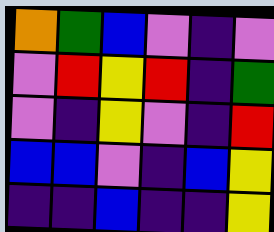[["orange", "green", "blue", "violet", "indigo", "violet"], ["violet", "red", "yellow", "red", "indigo", "green"], ["violet", "indigo", "yellow", "violet", "indigo", "red"], ["blue", "blue", "violet", "indigo", "blue", "yellow"], ["indigo", "indigo", "blue", "indigo", "indigo", "yellow"]]